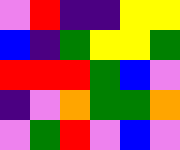[["violet", "red", "indigo", "indigo", "yellow", "yellow"], ["blue", "indigo", "green", "yellow", "yellow", "green"], ["red", "red", "red", "green", "blue", "violet"], ["indigo", "violet", "orange", "green", "green", "orange"], ["violet", "green", "red", "violet", "blue", "violet"]]